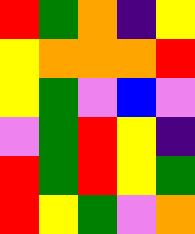[["red", "green", "orange", "indigo", "yellow"], ["yellow", "orange", "orange", "orange", "red"], ["yellow", "green", "violet", "blue", "violet"], ["violet", "green", "red", "yellow", "indigo"], ["red", "green", "red", "yellow", "green"], ["red", "yellow", "green", "violet", "orange"]]